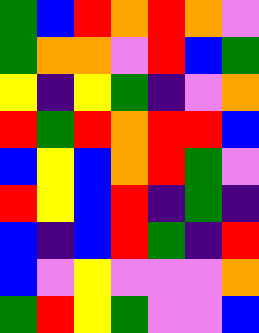[["green", "blue", "red", "orange", "red", "orange", "violet"], ["green", "orange", "orange", "violet", "red", "blue", "green"], ["yellow", "indigo", "yellow", "green", "indigo", "violet", "orange"], ["red", "green", "red", "orange", "red", "red", "blue"], ["blue", "yellow", "blue", "orange", "red", "green", "violet"], ["red", "yellow", "blue", "red", "indigo", "green", "indigo"], ["blue", "indigo", "blue", "red", "green", "indigo", "red"], ["blue", "violet", "yellow", "violet", "violet", "violet", "orange"], ["green", "red", "yellow", "green", "violet", "violet", "blue"]]